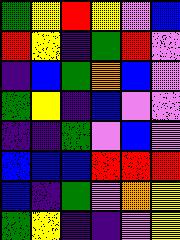[["green", "yellow", "red", "yellow", "violet", "blue"], ["red", "yellow", "indigo", "green", "red", "violet"], ["indigo", "blue", "green", "orange", "blue", "violet"], ["green", "yellow", "indigo", "blue", "violet", "violet"], ["indigo", "indigo", "green", "violet", "blue", "violet"], ["blue", "blue", "blue", "red", "red", "red"], ["blue", "indigo", "green", "violet", "orange", "yellow"], ["green", "yellow", "indigo", "indigo", "violet", "yellow"]]